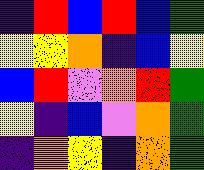[["indigo", "red", "blue", "red", "blue", "green"], ["yellow", "yellow", "orange", "indigo", "blue", "yellow"], ["blue", "red", "violet", "orange", "red", "green"], ["yellow", "indigo", "blue", "violet", "orange", "green"], ["indigo", "orange", "yellow", "indigo", "orange", "green"]]